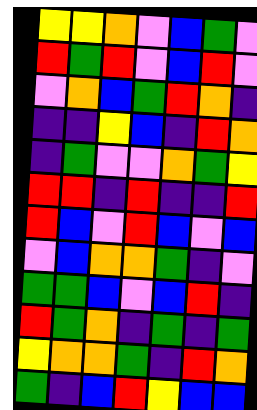[["yellow", "yellow", "orange", "violet", "blue", "green", "violet"], ["red", "green", "red", "violet", "blue", "red", "violet"], ["violet", "orange", "blue", "green", "red", "orange", "indigo"], ["indigo", "indigo", "yellow", "blue", "indigo", "red", "orange"], ["indigo", "green", "violet", "violet", "orange", "green", "yellow"], ["red", "red", "indigo", "red", "indigo", "indigo", "red"], ["red", "blue", "violet", "red", "blue", "violet", "blue"], ["violet", "blue", "orange", "orange", "green", "indigo", "violet"], ["green", "green", "blue", "violet", "blue", "red", "indigo"], ["red", "green", "orange", "indigo", "green", "indigo", "green"], ["yellow", "orange", "orange", "green", "indigo", "red", "orange"], ["green", "indigo", "blue", "red", "yellow", "blue", "blue"]]